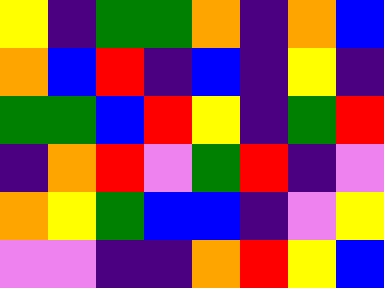[["yellow", "indigo", "green", "green", "orange", "indigo", "orange", "blue"], ["orange", "blue", "red", "indigo", "blue", "indigo", "yellow", "indigo"], ["green", "green", "blue", "red", "yellow", "indigo", "green", "red"], ["indigo", "orange", "red", "violet", "green", "red", "indigo", "violet"], ["orange", "yellow", "green", "blue", "blue", "indigo", "violet", "yellow"], ["violet", "violet", "indigo", "indigo", "orange", "red", "yellow", "blue"]]